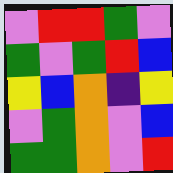[["violet", "red", "red", "green", "violet"], ["green", "violet", "green", "red", "blue"], ["yellow", "blue", "orange", "indigo", "yellow"], ["violet", "green", "orange", "violet", "blue"], ["green", "green", "orange", "violet", "red"]]